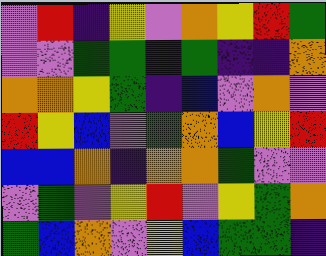[["violet", "red", "indigo", "yellow", "violet", "orange", "yellow", "red", "green"], ["violet", "violet", "green", "green", "indigo", "green", "indigo", "indigo", "orange"], ["orange", "orange", "yellow", "green", "indigo", "blue", "violet", "orange", "violet"], ["red", "yellow", "blue", "violet", "green", "orange", "blue", "yellow", "red"], ["blue", "blue", "orange", "indigo", "orange", "orange", "green", "violet", "violet"], ["violet", "green", "violet", "yellow", "red", "violet", "yellow", "green", "orange"], ["green", "blue", "orange", "violet", "yellow", "blue", "green", "green", "indigo"]]